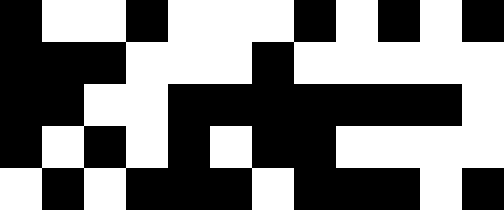[["black", "white", "white", "black", "white", "white", "white", "black", "white", "black", "white", "black"], ["black", "black", "black", "white", "white", "white", "black", "white", "white", "white", "white", "white"], ["black", "black", "white", "white", "black", "black", "black", "black", "black", "black", "black", "white"], ["black", "white", "black", "white", "black", "white", "black", "black", "white", "white", "white", "white"], ["white", "black", "white", "black", "black", "black", "white", "black", "black", "black", "white", "black"]]